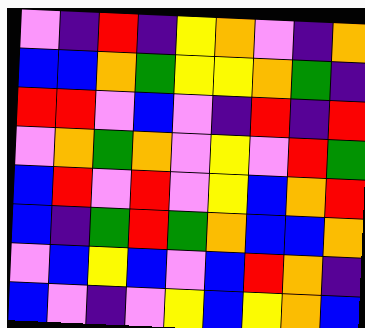[["violet", "indigo", "red", "indigo", "yellow", "orange", "violet", "indigo", "orange"], ["blue", "blue", "orange", "green", "yellow", "yellow", "orange", "green", "indigo"], ["red", "red", "violet", "blue", "violet", "indigo", "red", "indigo", "red"], ["violet", "orange", "green", "orange", "violet", "yellow", "violet", "red", "green"], ["blue", "red", "violet", "red", "violet", "yellow", "blue", "orange", "red"], ["blue", "indigo", "green", "red", "green", "orange", "blue", "blue", "orange"], ["violet", "blue", "yellow", "blue", "violet", "blue", "red", "orange", "indigo"], ["blue", "violet", "indigo", "violet", "yellow", "blue", "yellow", "orange", "blue"]]